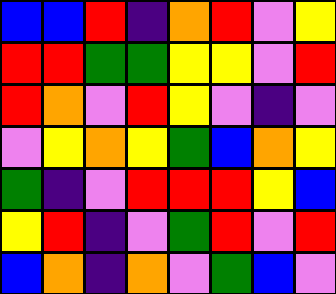[["blue", "blue", "red", "indigo", "orange", "red", "violet", "yellow"], ["red", "red", "green", "green", "yellow", "yellow", "violet", "red"], ["red", "orange", "violet", "red", "yellow", "violet", "indigo", "violet"], ["violet", "yellow", "orange", "yellow", "green", "blue", "orange", "yellow"], ["green", "indigo", "violet", "red", "red", "red", "yellow", "blue"], ["yellow", "red", "indigo", "violet", "green", "red", "violet", "red"], ["blue", "orange", "indigo", "orange", "violet", "green", "blue", "violet"]]